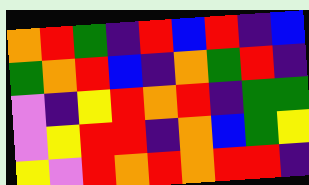[["orange", "red", "green", "indigo", "red", "blue", "red", "indigo", "blue"], ["green", "orange", "red", "blue", "indigo", "orange", "green", "red", "indigo"], ["violet", "indigo", "yellow", "red", "orange", "red", "indigo", "green", "green"], ["violet", "yellow", "red", "red", "indigo", "orange", "blue", "green", "yellow"], ["yellow", "violet", "red", "orange", "red", "orange", "red", "red", "indigo"]]